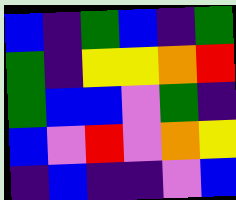[["blue", "indigo", "green", "blue", "indigo", "green"], ["green", "indigo", "yellow", "yellow", "orange", "red"], ["green", "blue", "blue", "violet", "green", "indigo"], ["blue", "violet", "red", "violet", "orange", "yellow"], ["indigo", "blue", "indigo", "indigo", "violet", "blue"]]